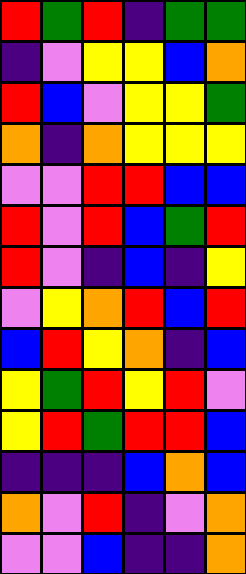[["red", "green", "red", "indigo", "green", "green"], ["indigo", "violet", "yellow", "yellow", "blue", "orange"], ["red", "blue", "violet", "yellow", "yellow", "green"], ["orange", "indigo", "orange", "yellow", "yellow", "yellow"], ["violet", "violet", "red", "red", "blue", "blue"], ["red", "violet", "red", "blue", "green", "red"], ["red", "violet", "indigo", "blue", "indigo", "yellow"], ["violet", "yellow", "orange", "red", "blue", "red"], ["blue", "red", "yellow", "orange", "indigo", "blue"], ["yellow", "green", "red", "yellow", "red", "violet"], ["yellow", "red", "green", "red", "red", "blue"], ["indigo", "indigo", "indigo", "blue", "orange", "blue"], ["orange", "violet", "red", "indigo", "violet", "orange"], ["violet", "violet", "blue", "indigo", "indigo", "orange"]]